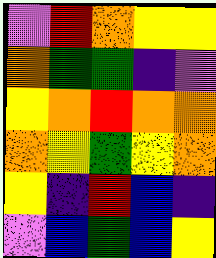[["violet", "red", "orange", "yellow", "yellow"], ["orange", "green", "green", "indigo", "violet"], ["yellow", "orange", "red", "orange", "orange"], ["orange", "yellow", "green", "yellow", "orange"], ["yellow", "indigo", "red", "blue", "indigo"], ["violet", "blue", "green", "blue", "yellow"]]